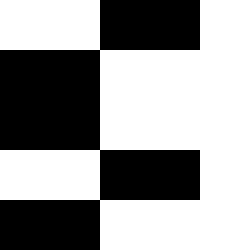[["white", "white", "black", "black", "white"], ["black", "black", "white", "white", "white"], ["black", "black", "white", "white", "white"], ["white", "white", "black", "black", "white"], ["black", "black", "white", "white", "white"]]